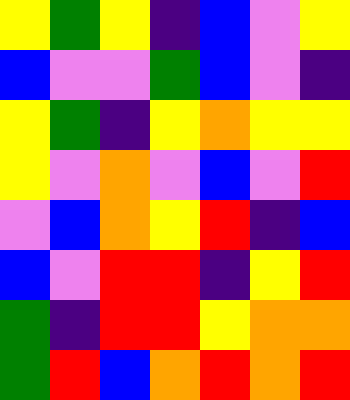[["yellow", "green", "yellow", "indigo", "blue", "violet", "yellow"], ["blue", "violet", "violet", "green", "blue", "violet", "indigo"], ["yellow", "green", "indigo", "yellow", "orange", "yellow", "yellow"], ["yellow", "violet", "orange", "violet", "blue", "violet", "red"], ["violet", "blue", "orange", "yellow", "red", "indigo", "blue"], ["blue", "violet", "red", "red", "indigo", "yellow", "red"], ["green", "indigo", "red", "red", "yellow", "orange", "orange"], ["green", "red", "blue", "orange", "red", "orange", "red"]]